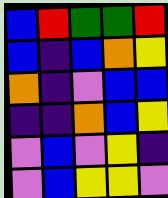[["blue", "red", "green", "green", "red"], ["blue", "indigo", "blue", "orange", "yellow"], ["orange", "indigo", "violet", "blue", "blue"], ["indigo", "indigo", "orange", "blue", "yellow"], ["violet", "blue", "violet", "yellow", "indigo"], ["violet", "blue", "yellow", "yellow", "violet"]]